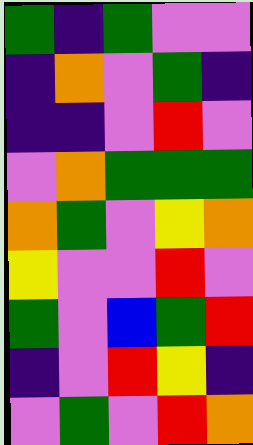[["green", "indigo", "green", "violet", "violet"], ["indigo", "orange", "violet", "green", "indigo"], ["indigo", "indigo", "violet", "red", "violet"], ["violet", "orange", "green", "green", "green"], ["orange", "green", "violet", "yellow", "orange"], ["yellow", "violet", "violet", "red", "violet"], ["green", "violet", "blue", "green", "red"], ["indigo", "violet", "red", "yellow", "indigo"], ["violet", "green", "violet", "red", "orange"]]